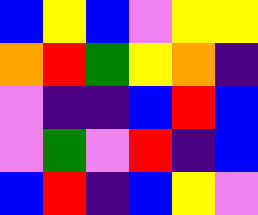[["blue", "yellow", "blue", "violet", "yellow", "yellow"], ["orange", "red", "green", "yellow", "orange", "indigo"], ["violet", "indigo", "indigo", "blue", "red", "blue"], ["violet", "green", "violet", "red", "indigo", "blue"], ["blue", "red", "indigo", "blue", "yellow", "violet"]]